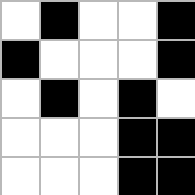[["white", "black", "white", "white", "black"], ["black", "white", "white", "white", "black"], ["white", "black", "white", "black", "white"], ["white", "white", "white", "black", "black"], ["white", "white", "white", "black", "black"]]